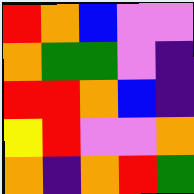[["red", "orange", "blue", "violet", "violet"], ["orange", "green", "green", "violet", "indigo"], ["red", "red", "orange", "blue", "indigo"], ["yellow", "red", "violet", "violet", "orange"], ["orange", "indigo", "orange", "red", "green"]]